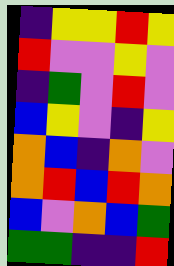[["indigo", "yellow", "yellow", "red", "yellow"], ["red", "violet", "violet", "yellow", "violet"], ["indigo", "green", "violet", "red", "violet"], ["blue", "yellow", "violet", "indigo", "yellow"], ["orange", "blue", "indigo", "orange", "violet"], ["orange", "red", "blue", "red", "orange"], ["blue", "violet", "orange", "blue", "green"], ["green", "green", "indigo", "indigo", "red"]]